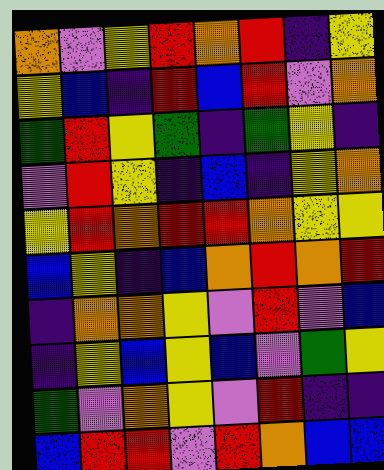[["orange", "violet", "yellow", "red", "orange", "red", "indigo", "yellow"], ["yellow", "blue", "indigo", "red", "blue", "red", "violet", "orange"], ["green", "red", "yellow", "green", "indigo", "green", "yellow", "indigo"], ["violet", "red", "yellow", "indigo", "blue", "indigo", "yellow", "orange"], ["yellow", "red", "orange", "red", "red", "orange", "yellow", "yellow"], ["blue", "yellow", "indigo", "blue", "orange", "red", "orange", "red"], ["indigo", "orange", "orange", "yellow", "violet", "red", "violet", "blue"], ["indigo", "yellow", "blue", "yellow", "blue", "violet", "green", "yellow"], ["green", "violet", "orange", "yellow", "violet", "red", "indigo", "indigo"], ["blue", "red", "red", "violet", "red", "orange", "blue", "blue"]]